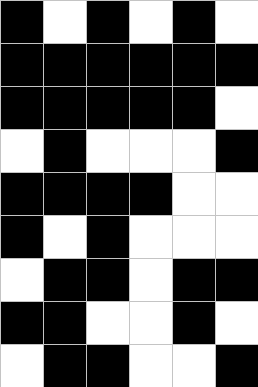[["black", "white", "black", "white", "black", "white"], ["black", "black", "black", "black", "black", "black"], ["black", "black", "black", "black", "black", "white"], ["white", "black", "white", "white", "white", "black"], ["black", "black", "black", "black", "white", "white"], ["black", "white", "black", "white", "white", "white"], ["white", "black", "black", "white", "black", "black"], ["black", "black", "white", "white", "black", "white"], ["white", "black", "black", "white", "white", "black"]]